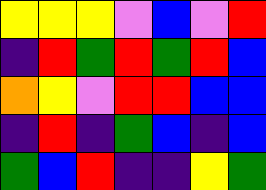[["yellow", "yellow", "yellow", "violet", "blue", "violet", "red"], ["indigo", "red", "green", "red", "green", "red", "blue"], ["orange", "yellow", "violet", "red", "red", "blue", "blue"], ["indigo", "red", "indigo", "green", "blue", "indigo", "blue"], ["green", "blue", "red", "indigo", "indigo", "yellow", "green"]]